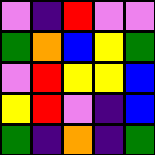[["violet", "indigo", "red", "violet", "violet"], ["green", "orange", "blue", "yellow", "green"], ["violet", "red", "yellow", "yellow", "blue"], ["yellow", "red", "violet", "indigo", "blue"], ["green", "indigo", "orange", "indigo", "green"]]